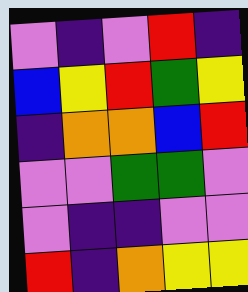[["violet", "indigo", "violet", "red", "indigo"], ["blue", "yellow", "red", "green", "yellow"], ["indigo", "orange", "orange", "blue", "red"], ["violet", "violet", "green", "green", "violet"], ["violet", "indigo", "indigo", "violet", "violet"], ["red", "indigo", "orange", "yellow", "yellow"]]